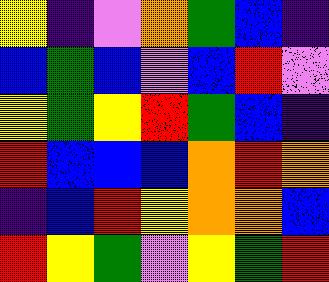[["yellow", "indigo", "violet", "orange", "green", "blue", "indigo"], ["blue", "green", "blue", "violet", "blue", "red", "violet"], ["yellow", "green", "yellow", "red", "green", "blue", "indigo"], ["red", "blue", "blue", "blue", "orange", "red", "orange"], ["indigo", "blue", "red", "yellow", "orange", "orange", "blue"], ["red", "yellow", "green", "violet", "yellow", "green", "red"]]